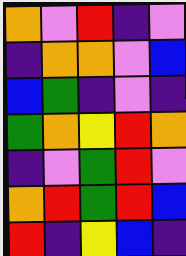[["orange", "violet", "red", "indigo", "violet"], ["indigo", "orange", "orange", "violet", "blue"], ["blue", "green", "indigo", "violet", "indigo"], ["green", "orange", "yellow", "red", "orange"], ["indigo", "violet", "green", "red", "violet"], ["orange", "red", "green", "red", "blue"], ["red", "indigo", "yellow", "blue", "indigo"]]